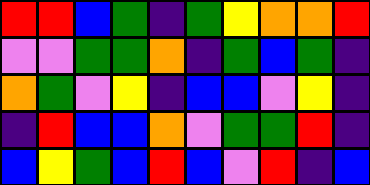[["red", "red", "blue", "green", "indigo", "green", "yellow", "orange", "orange", "red"], ["violet", "violet", "green", "green", "orange", "indigo", "green", "blue", "green", "indigo"], ["orange", "green", "violet", "yellow", "indigo", "blue", "blue", "violet", "yellow", "indigo"], ["indigo", "red", "blue", "blue", "orange", "violet", "green", "green", "red", "indigo"], ["blue", "yellow", "green", "blue", "red", "blue", "violet", "red", "indigo", "blue"]]